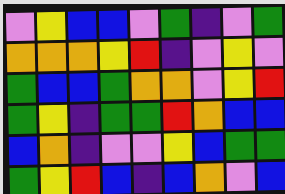[["violet", "yellow", "blue", "blue", "violet", "green", "indigo", "violet", "green"], ["orange", "orange", "orange", "yellow", "red", "indigo", "violet", "yellow", "violet"], ["green", "blue", "blue", "green", "orange", "orange", "violet", "yellow", "red"], ["green", "yellow", "indigo", "green", "green", "red", "orange", "blue", "blue"], ["blue", "orange", "indigo", "violet", "violet", "yellow", "blue", "green", "green"], ["green", "yellow", "red", "blue", "indigo", "blue", "orange", "violet", "blue"]]